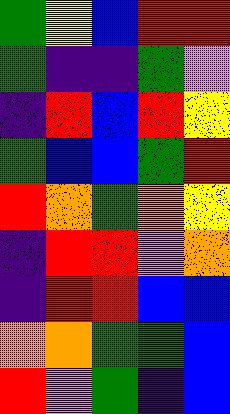[["green", "yellow", "blue", "red", "red"], ["green", "indigo", "indigo", "green", "violet"], ["indigo", "red", "blue", "red", "yellow"], ["green", "blue", "blue", "green", "red"], ["red", "orange", "green", "orange", "yellow"], ["indigo", "red", "red", "violet", "orange"], ["indigo", "red", "red", "blue", "blue"], ["orange", "orange", "green", "green", "blue"], ["red", "violet", "green", "indigo", "blue"]]